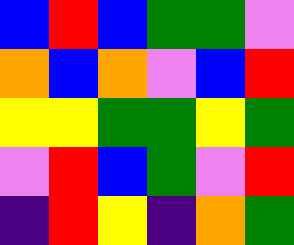[["blue", "red", "blue", "green", "green", "violet"], ["orange", "blue", "orange", "violet", "blue", "red"], ["yellow", "yellow", "green", "green", "yellow", "green"], ["violet", "red", "blue", "green", "violet", "red"], ["indigo", "red", "yellow", "indigo", "orange", "green"]]